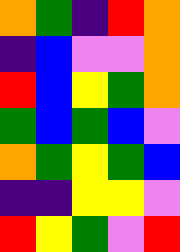[["orange", "green", "indigo", "red", "orange"], ["indigo", "blue", "violet", "violet", "orange"], ["red", "blue", "yellow", "green", "orange"], ["green", "blue", "green", "blue", "violet"], ["orange", "green", "yellow", "green", "blue"], ["indigo", "indigo", "yellow", "yellow", "violet"], ["red", "yellow", "green", "violet", "red"]]